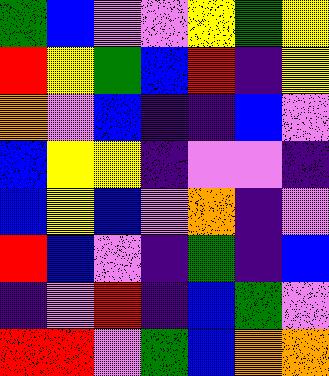[["green", "blue", "violet", "violet", "yellow", "green", "yellow"], ["red", "yellow", "green", "blue", "red", "indigo", "yellow"], ["orange", "violet", "blue", "indigo", "indigo", "blue", "violet"], ["blue", "yellow", "yellow", "indigo", "violet", "violet", "indigo"], ["blue", "yellow", "blue", "violet", "orange", "indigo", "violet"], ["red", "blue", "violet", "indigo", "green", "indigo", "blue"], ["indigo", "violet", "red", "indigo", "blue", "green", "violet"], ["red", "red", "violet", "green", "blue", "orange", "orange"]]